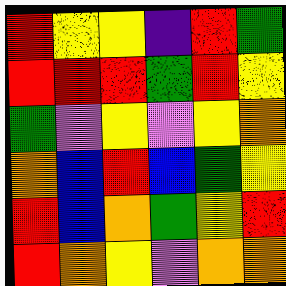[["red", "yellow", "yellow", "indigo", "red", "green"], ["red", "red", "red", "green", "red", "yellow"], ["green", "violet", "yellow", "violet", "yellow", "orange"], ["orange", "blue", "red", "blue", "green", "yellow"], ["red", "blue", "orange", "green", "yellow", "red"], ["red", "orange", "yellow", "violet", "orange", "orange"]]